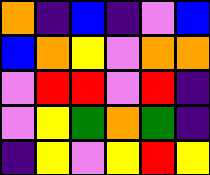[["orange", "indigo", "blue", "indigo", "violet", "blue"], ["blue", "orange", "yellow", "violet", "orange", "orange"], ["violet", "red", "red", "violet", "red", "indigo"], ["violet", "yellow", "green", "orange", "green", "indigo"], ["indigo", "yellow", "violet", "yellow", "red", "yellow"]]